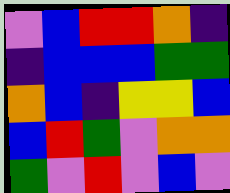[["violet", "blue", "red", "red", "orange", "indigo"], ["indigo", "blue", "blue", "blue", "green", "green"], ["orange", "blue", "indigo", "yellow", "yellow", "blue"], ["blue", "red", "green", "violet", "orange", "orange"], ["green", "violet", "red", "violet", "blue", "violet"]]